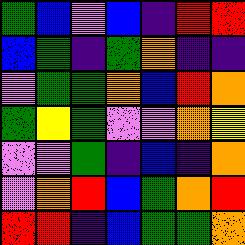[["green", "blue", "violet", "blue", "indigo", "red", "red"], ["blue", "green", "indigo", "green", "orange", "indigo", "indigo"], ["violet", "green", "green", "orange", "blue", "red", "orange"], ["green", "yellow", "green", "violet", "violet", "orange", "yellow"], ["violet", "violet", "green", "indigo", "blue", "indigo", "orange"], ["violet", "orange", "red", "blue", "green", "orange", "red"], ["red", "red", "indigo", "blue", "green", "green", "orange"]]